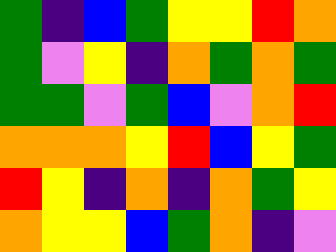[["green", "indigo", "blue", "green", "yellow", "yellow", "red", "orange"], ["green", "violet", "yellow", "indigo", "orange", "green", "orange", "green"], ["green", "green", "violet", "green", "blue", "violet", "orange", "red"], ["orange", "orange", "orange", "yellow", "red", "blue", "yellow", "green"], ["red", "yellow", "indigo", "orange", "indigo", "orange", "green", "yellow"], ["orange", "yellow", "yellow", "blue", "green", "orange", "indigo", "violet"]]